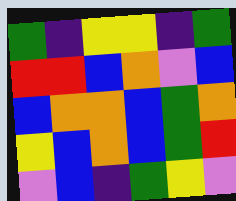[["green", "indigo", "yellow", "yellow", "indigo", "green"], ["red", "red", "blue", "orange", "violet", "blue"], ["blue", "orange", "orange", "blue", "green", "orange"], ["yellow", "blue", "orange", "blue", "green", "red"], ["violet", "blue", "indigo", "green", "yellow", "violet"]]